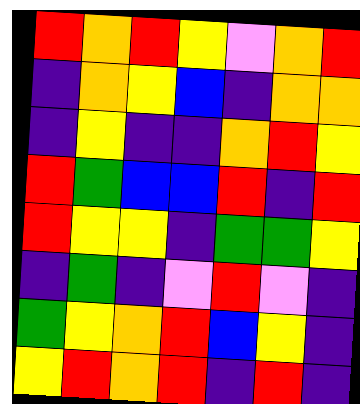[["red", "orange", "red", "yellow", "violet", "orange", "red"], ["indigo", "orange", "yellow", "blue", "indigo", "orange", "orange"], ["indigo", "yellow", "indigo", "indigo", "orange", "red", "yellow"], ["red", "green", "blue", "blue", "red", "indigo", "red"], ["red", "yellow", "yellow", "indigo", "green", "green", "yellow"], ["indigo", "green", "indigo", "violet", "red", "violet", "indigo"], ["green", "yellow", "orange", "red", "blue", "yellow", "indigo"], ["yellow", "red", "orange", "red", "indigo", "red", "indigo"]]